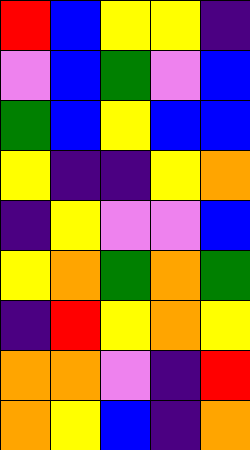[["red", "blue", "yellow", "yellow", "indigo"], ["violet", "blue", "green", "violet", "blue"], ["green", "blue", "yellow", "blue", "blue"], ["yellow", "indigo", "indigo", "yellow", "orange"], ["indigo", "yellow", "violet", "violet", "blue"], ["yellow", "orange", "green", "orange", "green"], ["indigo", "red", "yellow", "orange", "yellow"], ["orange", "orange", "violet", "indigo", "red"], ["orange", "yellow", "blue", "indigo", "orange"]]